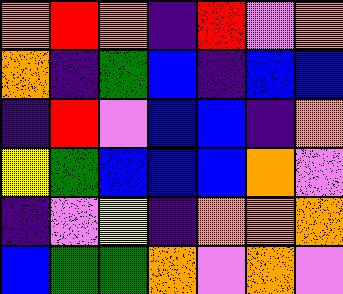[["orange", "red", "orange", "indigo", "red", "violet", "orange"], ["orange", "indigo", "green", "blue", "indigo", "blue", "blue"], ["indigo", "red", "violet", "blue", "blue", "indigo", "orange"], ["yellow", "green", "blue", "blue", "blue", "orange", "violet"], ["indigo", "violet", "yellow", "indigo", "orange", "orange", "orange"], ["blue", "green", "green", "orange", "violet", "orange", "violet"]]